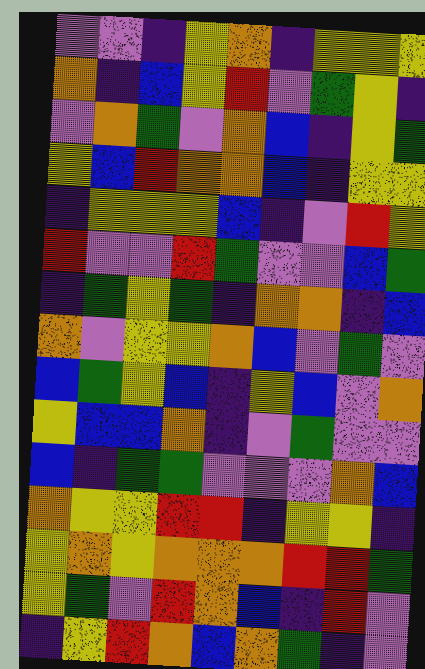[["violet", "violet", "indigo", "yellow", "orange", "indigo", "yellow", "yellow", "yellow"], ["orange", "indigo", "blue", "yellow", "red", "violet", "green", "yellow", "indigo"], ["violet", "orange", "green", "violet", "orange", "blue", "indigo", "yellow", "green"], ["yellow", "blue", "red", "orange", "orange", "blue", "indigo", "yellow", "yellow"], ["indigo", "yellow", "yellow", "yellow", "blue", "indigo", "violet", "red", "yellow"], ["red", "violet", "violet", "red", "green", "violet", "violet", "blue", "green"], ["indigo", "green", "yellow", "green", "indigo", "orange", "orange", "indigo", "blue"], ["orange", "violet", "yellow", "yellow", "orange", "blue", "violet", "green", "violet"], ["blue", "green", "yellow", "blue", "indigo", "yellow", "blue", "violet", "orange"], ["yellow", "blue", "blue", "orange", "indigo", "violet", "green", "violet", "violet"], ["blue", "indigo", "green", "green", "violet", "violet", "violet", "orange", "blue"], ["orange", "yellow", "yellow", "red", "red", "indigo", "yellow", "yellow", "indigo"], ["yellow", "orange", "yellow", "orange", "orange", "orange", "red", "red", "green"], ["yellow", "green", "violet", "red", "orange", "blue", "indigo", "red", "violet"], ["indigo", "yellow", "red", "orange", "blue", "orange", "green", "indigo", "violet"]]